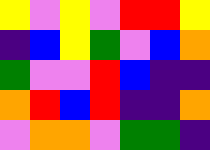[["yellow", "violet", "yellow", "violet", "red", "red", "yellow"], ["indigo", "blue", "yellow", "green", "violet", "blue", "orange"], ["green", "violet", "violet", "red", "blue", "indigo", "indigo"], ["orange", "red", "blue", "red", "indigo", "indigo", "orange"], ["violet", "orange", "orange", "violet", "green", "green", "indigo"]]